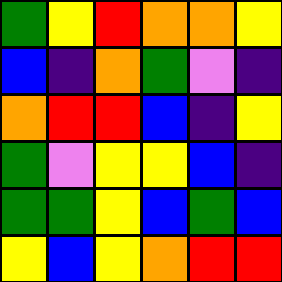[["green", "yellow", "red", "orange", "orange", "yellow"], ["blue", "indigo", "orange", "green", "violet", "indigo"], ["orange", "red", "red", "blue", "indigo", "yellow"], ["green", "violet", "yellow", "yellow", "blue", "indigo"], ["green", "green", "yellow", "blue", "green", "blue"], ["yellow", "blue", "yellow", "orange", "red", "red"]]